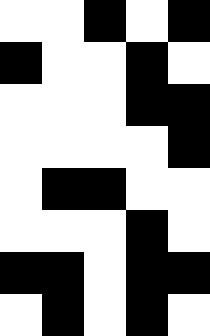[["white", "white", "black", "white", "black"], ["black", "white", "white", "black", "white"], ["white", "white", "white", "black", "black"], ["white", "white", "white", "white", "black"], ["white", "black", "black", "white", "white"], ["white", "white", "white", "black", "white"], ["black", "black", "white", "black", "black"], ["white", "black", "white", "black", "white"]]